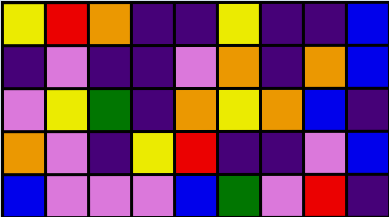[["yellow", "red", "orange", "indigo", "indigo", "yellow", "indigo", "indigo", "blue"], ["indigo", "violet", "indigo", "indigo", "violet", "orange", "indigo", "orange", "blue"], ["violet", "yellow", "green", "indigo", "orange", "yellow", "orange", "blue", "indigo"], ["orange", "violet", "indigo", "yellow", "red", "indigo", "indigo", "violet", "blue"], ["blue", "violet", "violet", "violet", "blue", "green", "violet", "red", "indigo"]]